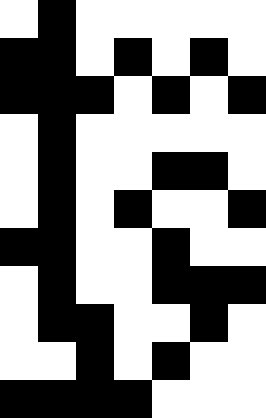[["white", "black", "white", "white", "white", "white", "white"], ["black", "black", "white", "black", "white", "black", "white"], ["black", "black", "black", "white", "black", "white", "black"], ["white", "black", "white", "white", "white", "white", "white"], ["white", "black", "white", "white", "black", "black", "white"], ["white", "black", "white", "black", "white", "white", "black"], ["black", "black", "white", "white", "black", "white", "white"], ["white", "black", "white", "white", "black", "black", "black"], ["white", "black", "black", "white", "white", "black", "white"], ["white", "white", "black", "white", "black", "white", "white"], ["black", "black", "black", "black", "white", "white", "white"]]